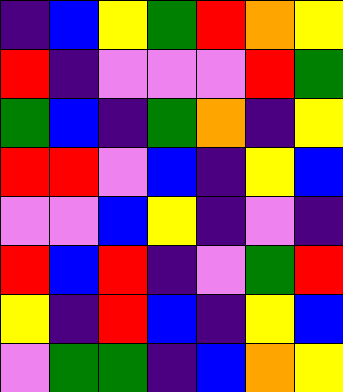[["indigo", "blue", "yellow", "green", "red", "orange", "yellow"], ["red", "indigo", "violet", "violet", "violet", "red", "green"], ["green", "blue", "indigo", "green", "orange", "indigo", "yellow"], ["red", "red", "violet", "blue", "indigo", "yellow", "blue"], ["violet", "violet", "blue", "yellow", "indigo", "violet", "indigo"], ["red", "blue", "red", "indigo", "violet", "green", "red"], ["yellow", "indigo", "red", "blue", "indigo", "yellow", "blue"], ["violet", "green", "green", "indigo", "blue", "orange", "yellow"]]